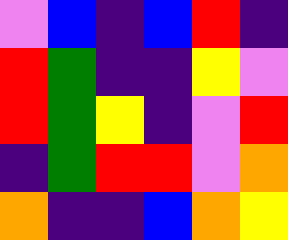[["violet", "blue", "indigo", "blue", "red", "indigo"], ["red", "green", "indigo", "indigo", "yellow", "violet"], ["red", "green", "yellow", "indigo", "violet", "red"], ["indigo", "green", "red", "red", "violet", "orange"], ["orange", "indigo", "indigo", "blue", "orange", "yellow"]]